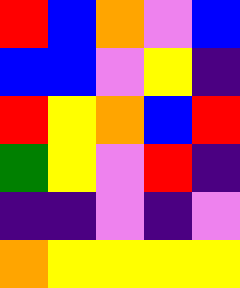[["red", "blue", "orange", "violet", "blue"], ["blue", "blue", "violet", "yellow", "indigo"], ["red", "yellow", "orange", "blue", "red"], ["green", "yellow", "violet", "red", "indigo"], ["indigo", "indigo", "violet", "indigo", "violet"], ["orange", "yellow", "yellow", "yellow", "yellow"]]